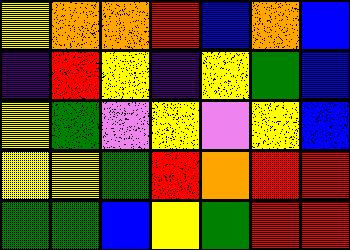[["yellow", "orange", "orange", "red", "blue", "orange", "blue"], ["indigo", "red", "yellow", "indigo", "yellow", "green", "blue"], ["yellow", "green", "violet", "yellow", "violet", "yellow", "blue"], ["yellow", "yellow", "green", "red", "orange", "red", "red"], ["green", "green", "blue", "yellow", "green", "red", "red"]]